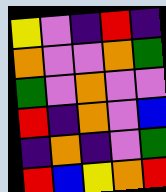[["yellow", "violet", "indigo", "red", "indigo"], ["orange", "violet", "violet", "orange", "green"], ["green", "violet", "orange", "violet", "violet"], ["red", "indigo", "orange", "violet", "blue"], ["indigo", "orange", "indigo", "violet", "green"], ["red", "blue", "yellow", "orange", "red"]]